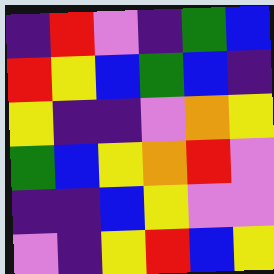[["indigo", "red", "violet", "indigo", "green", "blue"], ["red", "yellow", "blue", "green", "blue", "indigo"], ["yellow", "indigo", "indigo", "violet", "orange", "yellow"], ["green", "blue", "yellow", "orange", "red", "violet"], ["indigo", "indigo", "blue", "yellow", "violet", "violet"], ["violet", "indigo", "yellow", "red", "blue", "yellow"]]